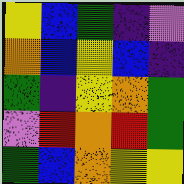[["yellow", "blue", "green", "indigo", "violet"], ["orange", "blue", "yellow", "blue", "indigo"], ["green", "indigo", "yellow", "orange", "green"], ["violet", "red", "orange", "red", "green"], ["green", "blue", "orange", "yellow", "yellow"]]